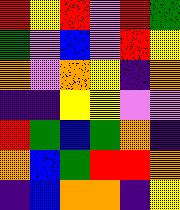[["red", "yellow", "red", "violet", "red", "green"], ["green", "violet", "blue", "violet", "red", "yellow"], ["orange", "violet", "orange", "yellow", "indigo", "orange"], ["indigo", "indigo", "yellow", "yellow", "violet", "violet"], ["red", "green", "blue", "green", "orange", "indigo"], ["orange", "blue", "green", "red", "red", "orange"], ["indigo", "blue", "orange", "orange", "indigo", "yellow"]]